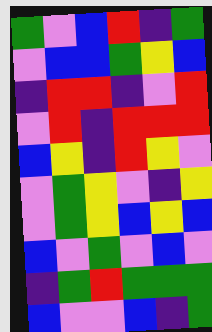[["green", "violet", "blue", "red", "indigo", "green"], ["violet", "blue", "blue", "green", "yellow", "blue"], ["indigo", "red", "red", "indigo", "violet", "red"], ["violet", "red", "indigo", "red", "red", "red"], ["blue", "yellow", "indigo", "red", "yellow", "violet"], ["violet", "green", "yellow", "violet", "indigo", "yellow"], ["violet", "green", "yellow", "blue", "yellow", "blue"], ["blue", "violet", "green", "violet", "blue", "violet"], ["indigo", "green", "red", "green", "green", "green"], ["blue", "violet", "violet", "blue", "indigo", "green"]]